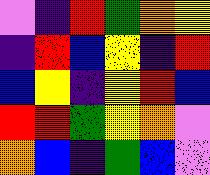[["violet", "indigo", "red", "green", "orange", "yellow"], ["indigo", "red", "blue", "yellow", "indigo", "red"], ["blue", "yellow", "indigo", "yellow", "red", "blue"], ["red", "red", "green", "yellow", "orange", "violet"], ["orange", "blue", "indigo", "green", "blue", "violet"]]